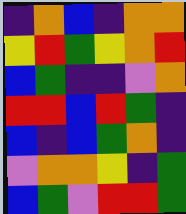[["indigo", "orange", "blue", "indigo", "orange", "orange"], ["yellow", "red", "green", "yellow", "orange", "red"], ["blue", "green", "indigo", "indigo", "violet", "orange"], ["red", "red", "blue", "red", "green", "indigo"], ["blue", "indigo", "blue", "green", "orange", "indigo"], ["violet", "orange", "orange", "yellow", "indigo", "green"], ["blue", "green", "violet", "red", "red", "green"]]